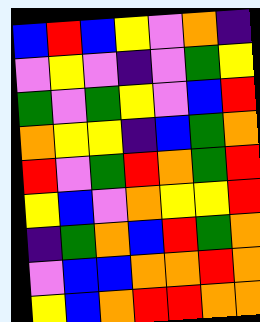[["blue", "red", "blue", "yellow", "violet", "orange", "indigo"], ["violet", "yellow", "violet", "indigo", "violet", "green", "yellow"], ["green", "violet", "green", "yellow", "violet", "blue", "red"], ["orange", "yellow", "yellow", "indigo", "blue", "green", "orange"], ["red", "violet", "green", "red", "orange", "green", "red"], ["yellow", "blue", "violet", "orange", "yellow", "yellow", "red"], ["indigo", "green", "orange", "blue", "red", "green", "orange"], ["violet", "blue", "blue", "orange", "orange", "red", "orange"], ["yellow", "blue", "orange", "red", "red", "orange", "orange"]]